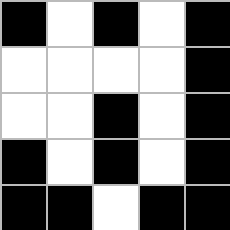[["black", "white", "black", "white", "black"], ["white", "white", "white", "white", "black"], ["white", "white", "black", "white", "black"], ["black", "white", "black", "white", "black"], ["black", "black", "white", "black", "black"]]